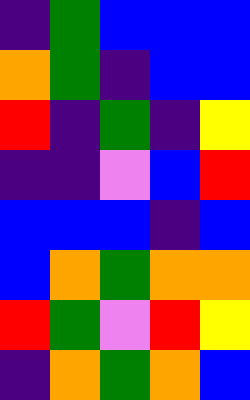[["indigo", "green", "blue", "blue", "blue"], ["orange", "green", "indigo", "blue", "blue"], ["red", "indigo", "green", "indigo", "yellow"], ["indigo", "indigo", "violet", "blue", "red"], ["blue", "blue", "blue", "indigo", "blue"], ["blue", "orange", "green", "orange", "orange"], ["red", "green", "violet", "red", "yellow"], ["indigo", "orange", "green", "orange", "blue"]]